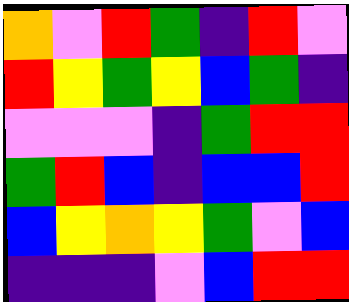[["orange", "violet", "red", "green", "indigo", "red", "violet"], ["red", "yellow", "green", "yellow", "blue", "green", "indigo"], ["violet", "violet", "violet", "indigo", "green", "red", "red"], ["green", "red", "blue", "indigo", "blue", "blue", "red"], ["blue", "yellow", "orange", "yellow", "green", "violet", "blue"], ["indigo", "indigo", "indigo", "violet", "blue", "red", "red"]]